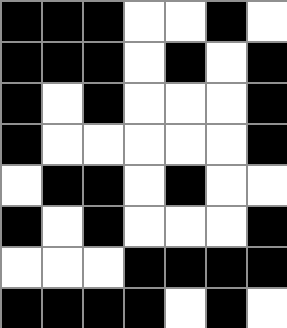[["black", "black", "black", "white", "white", "black", "white"], ["black", "black", "black", "white", "black", "white", "black"], ["black", "white", "black", "white", "white", "white", "black"], ["black", "white", "white", "white", "white", "white", "black"], ["white", "black", "black", "white", "black", "white", "white"], ["black", "white", "black", "white", "white", "white", "black"], ["white", "white", "white", "black", "black", "black", "black"], ["black", "black", "black", "black", "white", "black", "white"]]